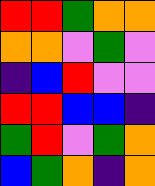[["red", "red", "green", "orange", "orange"], ["orange", "orange", "violet", "green", "violet"], ["indigo", "blue", "red", "violet", "violet"], ["red", "red", "blue", "blue", "indigo"], ["green", "red", "violet", "green", "orange"], ["blue", "green", "orange", "indigo", "orange"]]